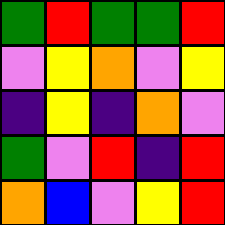[["green", "red", "green", "green", "red"], ["violet", "yellow", "orange", "violet", "yellow"], ["indigo", "yellow", "indigo", "orange", "violet"], ["green", "violet", "red", "indigo", "red"], ["orange", "blue", "violet", "yellow", "red"]]